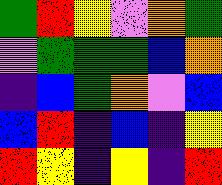[["green", "red", "yellow", "violet", "orange", "green"], ["violet", "green", "green", "green", "blue", "orange"], ["indigo", "blue", "green", "orange", "violet", "blue"], ["blue", "red", "indigo", "blue", "indigo", "yellow"], ["red", "yellow", "indigo", "yellow", "indigo", "red"]]